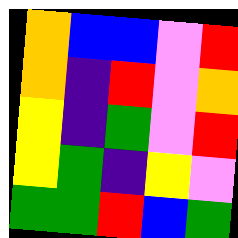[["orange", "blue", "blue", "violet", "red"], ["orange", "indigo", "red", "violet", "orange"], ["yellow", "indigo", "green", "violet", "red"], ["yellow", "green", "indigo", "yellow", "violet"], ["green", "green", "red", "blue", "green"]]